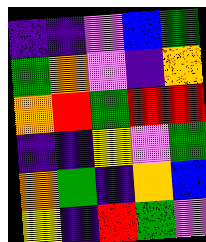[["indigo", "indigo", "violet", "blue", "green"], ["green", "orange", "violet", "indigo", "orange"], ["orange", "red", "green", "red", "red"], ["indigo", "indigo", "yellow", "violet", "green"], ["orange", "green", "indigo", "orange", "blue"], ["yellow", "indigo", "red", "green", "violet"]]